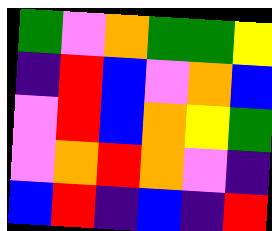[["green", "violet", "orange", "green", "green", "yellow"], ["indigo", "red", "blue", "violet", "orange", "blue"], ["violet", "red", "blue", "orange", "yellow", "green"], ["violet", "orange", "red", "orange", "violet", "indigo"], ["blue", "red", "indigo", "blue", "indigo", "red"]]